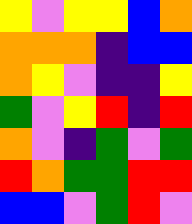[["yellow", "violet", "yellow", "yellow", "blue", "orange"], ["orange", "orange", "orange", "indigo", "blue", "blue"], ["orange", "yellow", "violet", "indigo", "indigo", "yellow"], ["green", "violet", "yellow", "red", "indigo", "red"], ["orange", "violet", "indigo", "green", "violet", "green"], ["red", "orange", "green", "green", "red", "red"], ["blue", "blue", "violet", "green", "red", "violet"]]